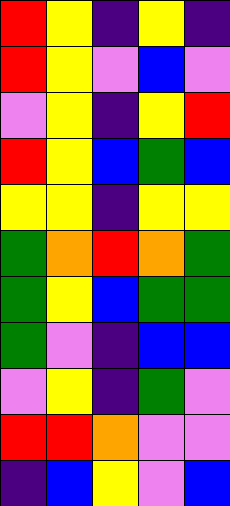[["red", "yellow", "indigo", "yellow", "indigo"], ["red", "yellow", "violet", "blue", "violet"], ["violet", "yellow", "indigo", "yellow", "red"], ["red", "yellow", "blue", "green", "blue"], ["yellow", "yellow", "indigo", "yellow", "yellow"], ["green", "orange", "red", "orange", "green"], ["green", "yellow", "blue", "green", "green"], ["green", "violet", "indigo", "blue", "blue"], ["violet", "yellow", "indigo", "green", "violet"], ["red", "red", "orange", "violet", "violet"], ["indigo", "blue", "yellow", "violet", "blue"]]